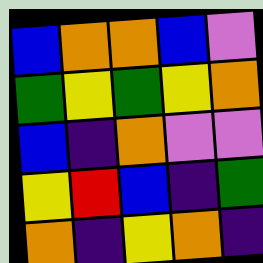[["blue", "orange", "orange", "blue", "violet"], ["green", "yellow", "green", "yellow", "orange"], ["blue", "indigo", "orange", "violet", "violet"], ["yellow", "red", "blue", "indigo", "green"], ["orange", "indigo", "yellow", "orange", "indigo"]]